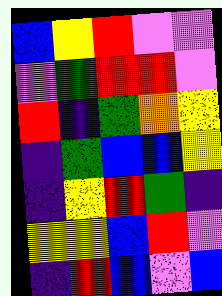[["blue", "yellow", "red", "violet", "violet"], ["violet", "green", "red", "red", "violet"], ["red", "indigo", "green", "orange", "yellow"], ["indigo", "green", "blue", "blue", "yellow"], ["indigo", "yellow", "red", "green", "indigo"], ["yellow", "yellow", "blue", "red", "violet"], ["indigo", "red", "blue", "violet", "blue"]]